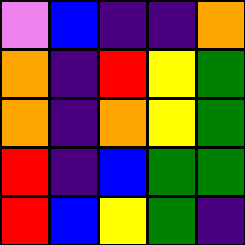[["violet", "blue", "indigo", "indigo", "orange"], ["orange", "indigo", "red", "yellow", "green"], ["orange", "indigo", "orange", "yellow", "green"], ["red", "indigo", "blue", "green", "green"], ["red", "blue", "yellow", "green", "indigo"]]